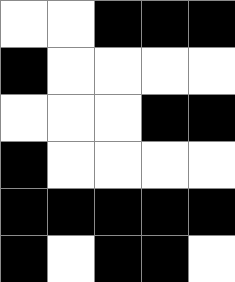[["white", "white", "black", "black", "black"], ["black", "white", "white", "white", "white"], ["white", "white", "white", "black", "black"], ["black", "white", "white", "white", "white"], ["black", "black", "black", "black", "black"], ["black", "white", "black", "black", "white"]]